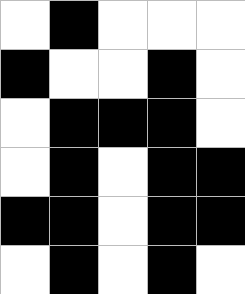[["white", "black", "white", "white", "white"], ["black", "white", "white", "black", "white"], ["white", "black", "black", "black", "white"], ["white", "black", "white", "black", "black"], ["black", "black", "white", "black", "black"], ["white", "black", "white", "black", "white"]]